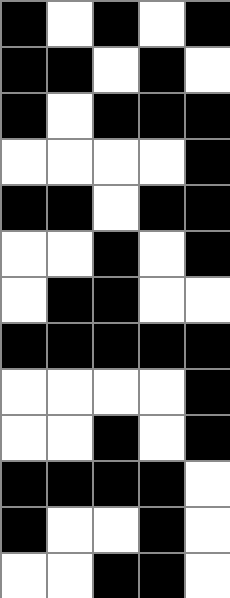[["black", "white", "black", "white", "black"], ["black", "black", "white", "black", "white"], ["black", "white", "black", "black", "black"], ["white", "white", "white", "white", "black"], ["black", "black", "white", "black", "black"], ["white", "white", "black", "white", "black"], ["white", "black", "black", "white", "white"], ["black", "black", "black", "black", "black"], ["white", "white", "white", "white", "black"], ["white", "white", "black", "white", "black"], ["black", "black", "black", "black", "white"], ["black", "white", "white", "black", "white"], ["white", "white", "black", "black", "white"]]